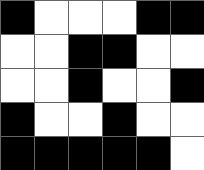[["black", "white", "white", "white", "black", "black"], ["white", "white", "black", "black", "white", "white"], ["white", "white", "black", "white", "white", "black"], ["black", "white", "white", "black", "white", "white"], ["black", "black", "black", "black", "black", "white"]]